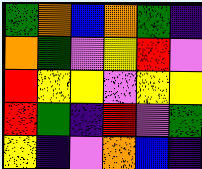[["green", "orange", "blue", "orange", "green", "indigo"], ["orange", "green", "violet", "yellow", "red", "violet"], ["red", "yellow", "yellow", "violet", "yellow", "yellow"], ["red", "green", "indigo", "red", "violet", "green"], ["yellow", "indigo", "violet", "orange", "blue", "indigo"]]